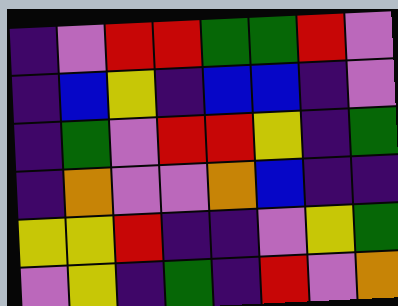[["indigo", "violet", "red", "red", "green", "green", "red", "violet"], ["indigo", "blue", "yellow", "indigo", "blue", "blue", "indigo", "violet"], ["indigo", "green", "violet", "red", "red", "yellow", "indigo", "green"], ["indigo", "orange", "violet", "violet", "orange", "blue", "indigo", "indigo"], ["yellow", "yellow", "red", "indigo", "indigo", "violet", "yellow", "green"], ["violet", "yellow", "indigo", "green", "indigo", "red", "violet", "orange"]]